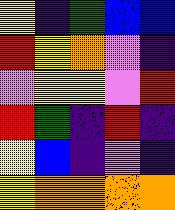[["yellow", "indigo", "green", "blue", "blue"], ["red", "yellow", "orange", "violet", "indigo"], ["violet", "yellow", "yellow", "violet", "red"], ["red", "green", "indigo", "red", "indigo"], ["yellow", "blue", "indigo", "violet", "indigo"], ["yellow", "orange", "orange", "orange", "orange"]]